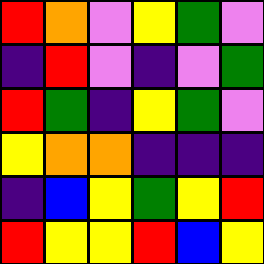[["red", "orange", "violet", "yellow", "green", "violet"], ["indigo", "red", "violet", "indigo", "violet", "green"], ["red", "green", "indigo", "yellow", "green", "violet"], ["yellow", "orange", "orange", "indigo", "indigo", "indigo"], ["indigo", "blue", "yellow", "green", "yellow", "red"], ["red", "yellow", "yellow", "red", "blue", "yellow"]]